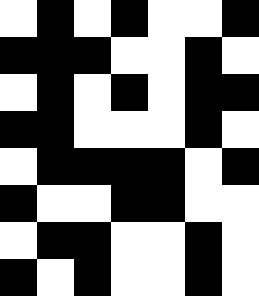[["white", "black", "white", "black", "white", "white", "black"], ["black", "black", "black", "white", "white", "black", "white"], ["white", "black", "white", "black", "white", "black", "black"], ["black", "black", "white", "white", "white", "black", "white"], ["white", "black", "black", "black", "black", "white", "black"], ["black", "white", "white", "black", "black", "white", "white"], ["white", "black", "black", "white", "white", "black", "white"], ["black", "white", "black", "white", "white", "black", "white"]]